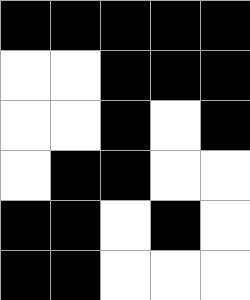[["black", "black", "black", "black", "black"], ["white", "white", "black", "black", "black"], ["white", "white", "black", "white", "black"], ["white", "black", "black", "white", "white"], ["black", "black", "white", "black", "white"], ["black", "black", "white", "white", "white"]]